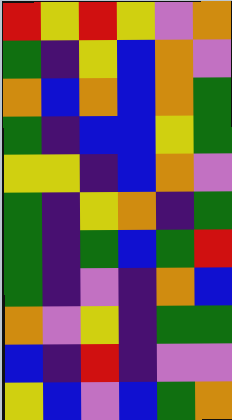[["red", "yellow", "red", "yellow", "violet", "orange"], ["green", "indigo", "yellow", "blue", "orange", "violet"], ["orange", "blue", "orange", "blue", "orange", "green"], ["green", "indigo", "blue", "blue", "yellow", "green"], ["yellow", "yellow", "indigo", "blue", "orange", "violet"], ["green", "indigo", "yellow", "orange", "indigo", "green"], ["green", "indigo", "green", "blue", "green", "red"], ["green", "indigo", "violet", "indigo", "orange", "blue"], ["orange", "violet", "yellow", "indigo", "green", "green"], ["blue", "indigo", "red", "indigo", "violet", "violet"], ["yellow", "blue", "violet", "blue", "green", "orange"]]